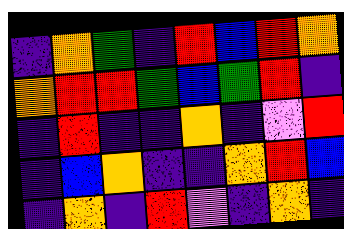[["indigo", "orange", "green", "indigo", "red", "blue", "red", "orange"], ["orange", "red", "red", "green", "blue", "green", "red", "indigo"], ["indigo", "red", "indigo", "indigo", "orange", "indigo", "violet", "red"], ["indigo", "blue", "orange", "indigo", "indigo", "orange", "red", "blue"], ["indigo", "orange", "indigo", "red", "violet", "indigo", "orange", "indigo"]]